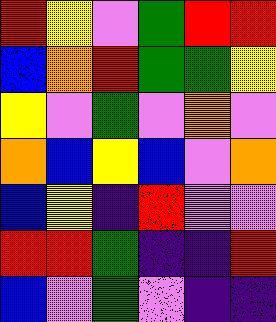[["red", "yellow", "violet", "green", "red", "red"], ["blue", "orange", "red", "green", "green", "yellow"], ["yellow", "violet", "green", "violet", "orange", "violet"], ["orange", "blue", "yellow", "blue", "violet", "orange"], ["blue", "yellow", "indigo", "red", "violet", "violet"], ["red", "red", "green", "indigo", "indigo", "red"], ["blue", "violet", "green", "violet", "indigo", "indigo"]]